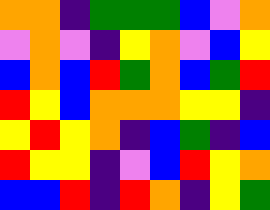[["orange", "orange", "indigo", "green", "green", "green", "blue", "violet", "orange"], ["violet", "orange", "violet", "indigo", "yellow", "orange", "violet", "blue", "yellow"], ["blue", "orange", "blue", "red", "green", "orange", "blue", "green", "red"], ["red", "yellow", "blue", "orange", "orange", "orange", "yellow", "yellow", "indigo"], ["yellow", "red", "yellow", "orange", "indigo", "blue", "green", "indigo", "blue"], ["red", "yellow", "yellow", "indigo", "violet", "blue", "red", "yellow", "orange"], ["blue", "blue", "red", "indigo", "red", "orange", "indigo", "yellow", "green"]]